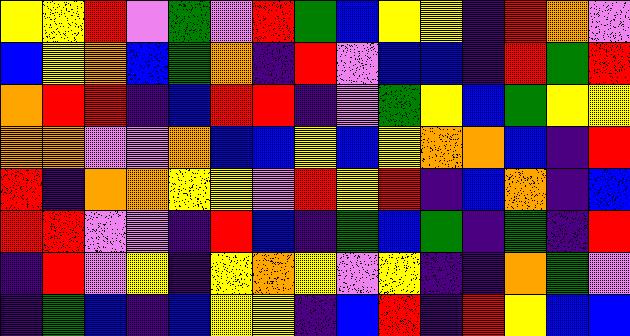[["yellow", "yellow", "red", "violet", "green", "violet", "red", "green", "blue", "yellow", "yellow", "indigo", "red", "orange", "violet"], ["blue", "yellow", "orange", "blue", "green", "orange", "indigo", "red", "violet", "blue", "blue", "indigo", "red", "green", "red"], ["orange", "red", "red", "indigo", "blue", "red", "red", "indigo", "violet", "green", "yellow", "blue", "green", "yellow", "yellow"], ["orange", "orange", "violet", "violet", "orange", "blue", "blue", "yellow", "blue", "yellow", "orange", "orange", "blue", "indigo", "red"], ["red", "indigo", "orange", "orange", "yellow", "yellow", "violet", "red", "yellow", "red", "indigo", "blue", "orange", "indigo", "blue"], ["red", "red", "violet", "violet", "indigo", "red", "blue", "indigo", "green", "blue", "green", "indigo", "green", "indigo", "red"], ["indigo", "red", "violet", "yellow", "indigo", "yellow", "orange", "yellow", "violet", "yellow", "indigo", "indigo", "orange", "green", "violet"], ["indigo", "green", "blue", "indigo", "blue", "yellow", "yellow", "indigo", "blue", "red", "indigo", "red", "yellow", "blue", "blue"]]